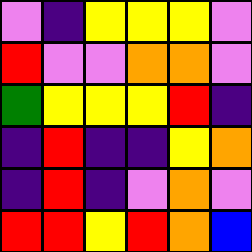[["violet", "indigo", "yellow", "yellow", "yellow", "violet"], ["red", "violet", "violet", "orange", "orange", "violet"], ["green", "yellow", "yellow", "yellow", "red", "indigo"], ["indigo", "red", "indigo", "indigo", "yellow", "orange"], ["indigo", "red", "indigo", "violet", "orange", "violet"], ["red", "red", "yellow", "red", "orange", "blue"]]